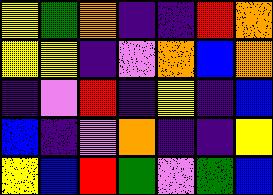[["yellow", "green", "orange", "indigo", "indigo", "red", "orange"], ["yellow", "yellow", "indigo", "violet", "orange", "blue", "orange"], ["indigo", "violet", "red", "indigo", "yellow", "indigo", "blue"], ["blue", "indigo", "violet", "orange", "indigo", "indigo", "yellow"], ["yellow", "blue", "red", "green", "violet", "green", "blue"]]